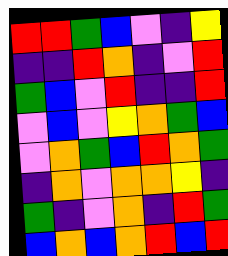[["red", "red", "green", "blue", "violet", "indigo", "yellow"], ["indigo", "indigo", "red", "orange", "indigo", "violet", "red"], ["green", "blue", "violet", "red", "indigo", "indigo", "red"], ["violet", "blue", "violet", "yellow", "orange", "green", "blue"], ["violet", "orange", "green", "blue", "red", "orange", "green"], ["indigo", "orange", "violet", "orange", "orange", "yellow", "indigo"], ["green", "indigo", "violet", "orange", "indigo", "red", "green"], ["blue", "orange", "blue", "orange", "red", "blue", "red"]]